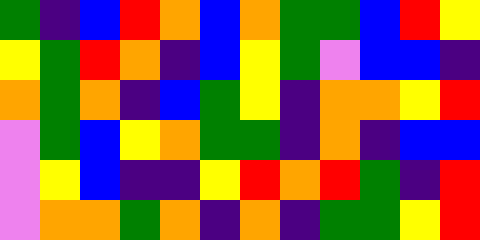[["green", "indigo", "blue", "red", "orange", "blue", "orange", "green", "green", "blue", "red", "yellow"], ["yellow", "green", "red", "orange", "indigo", "blue", "yellow", "green", "violet", "blue", "blue", "indigo"], ["orange", "green", "orange", "indigo", "blue", "green", "yellow", "indigo", "orange", "orange", "yellow", "red"], ["violet", "green", "blue", "yellow", "orange", "green", "green", "indigo", "orange", "indigo", "blue", "blue"], ["violet", "yellow", "blue", "indigo", "indigo", "yellow", "red", "orange", "red", "green", "indigo", "red"], ["violet", "orange", "orange", "green", "orange", "indigo", "orange", "indigo", "green", "green", "yellow", "red"]]